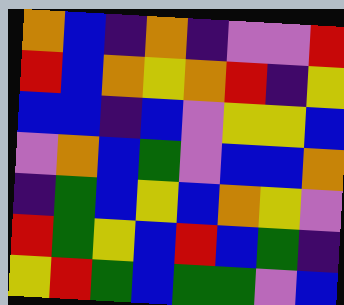[["orange", "blue", "indigo", "orange", "indigo", "violet", "violet", "red"], ["red", "blue", "orange", "yellow", "orange", "red", "indigo", "yellow"], ["blue", "blue", "indigo", "blue", "violet", "yellow", "yellow", "blue"], ["violet", "orange", "blue", "green", "violet", "blue", "blue", "orange"], ["indigo", "green", "blue", "yellow", "blue", "orange", "yellow", "violet"], ["red", "green", "yellow", "blue", "red", "blue", "green", "indigo"], ["yellow", "red", "green", "blue", "green", "green", "violet", "blue"]]